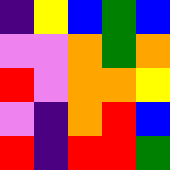[["indigo", "yellow", "blue", "green", "blue"], ["violet", "violet", "orange", "green", "orange"], ["red", "violet", "orange", "orange", "yellow"], ["violet", "indigo", "orange", "red", "blue"], ["red", "indigo", "red", "red", "green"]]